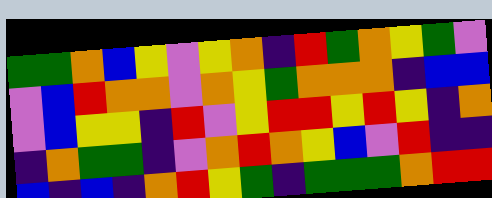[["green", "green", "orange", "blue", "yellow", "violet", "yellow", "orange", "indigo", "red", "green", "orange", "yellow", "green", "violet"], ["violet", "blue", "red", "orange", "orange", "violet", "orange", "yellow", "green", "orange", "orange", "orange", "indigo", "blue", "blue"], ["violet", "blue", "yellow", "yellow", "indigo", "red", "violet", "yellow", "red", "red", "yellow", "red", "yellow", "indigo", "orange"], ["indigo", "orange", "green", "green", "indigo", "violet", "orange", "red", "orange", "yellow", "blue", "violet", "red", "indigo", "indigo"], ["blue", "indigo", "blue", "indigo", "orange", "red", "yellow", "green", "indigo", "green", "green", "green", "orange", "red", "red"]]